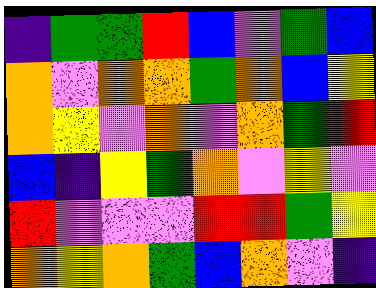[["indigo", "green", "green", "red", "blue", "violet", "green", "blue"], ["orange", "violet", "orange", "orange", "green", "orange", "blue", "yellow"], ["orange", "yellow", "violet", "orange", "violet", "orange", "green", "red"], ["blue", "indigo", "yellow", "green", "orange", "violet", "yellow", "violet"], ["red", "violet", "violet", "violet", "red", "red", "green", "yellow"], ["orange", "yellow", "orange", "green", "blue", "orange", "violet", "indigo"]]